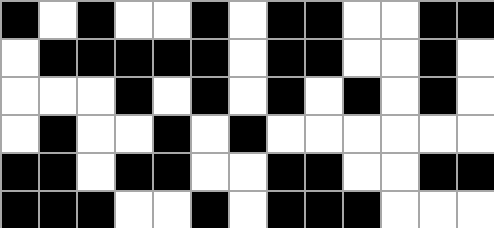[["black", "white", "black", "white", "white", "black", "white", "black", "black", "white", "white", "black", "black"], ["white", "black", "black", "black", "black", "black", "white", "black", "black", "white", "white", "black", "white"], ["white", "white", "white", "black", "white", "black", "white", "black", "white", "black", "white", "black", "white"], ["white", "black", "white", "white", "black", "white", "black", "white", "white", "white", "white", "white", "white"], ["black", "black", "white", "black", "black", "white", "white", "black", "black", "white", "white", "black", "black"], ["black", "black", "black", "white", "white", "black", "white", "black", "black", "black", "white", "white", "white"]]